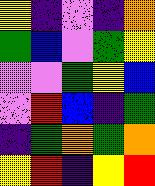[["yellow", "indigo", "violet", "indigo", "orange"], ["green", "blue", "violet", "green", "yellow"], ["violet", "violet", "green", "yellow", "blue"], ["violet", "red", "blue", "indigo", "green"], ["indigo", "green", "orange", "green", "orange"], ["yellow", "red", "indigo", "yellow", "red"]]